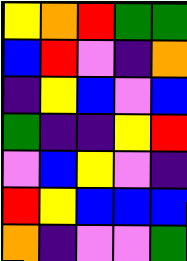[["yellow", "orange", "red", "green", "green"], ["blue", "red", "violet", "indigo", "orange"], ["indigo", "yellow", "blue", "violet", "blue"], ["green", "indigo", "indigo", "yellow", "red"], ["violet", "blue", "yellow", "violet", "indigo"], ["red", "yellow", "blue", "blue", "blue"], ["orange", "indigo", "violet", "violet", "green"]]